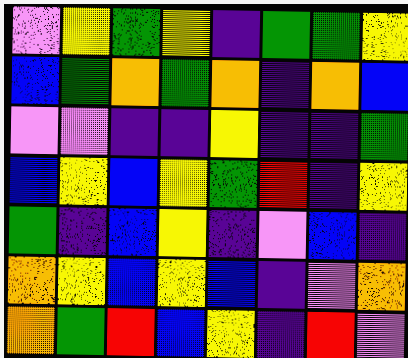[["violet", "yellow", "green", "yellow", "indigo", "green", "green", "yellow"], ["blue", "green", "orange", "green", "orange", "indigo", "orange", "blue"], ["violet", "violet", "indigo", "indigo", "yellow", "indigo", "indigo", "green"], ["blue", "yellow", "blue", "yellow", "green", "red", "indigo", "yellow"], ["green", "indigo", "blue", "yellow", "indigo", "violet", "blue", "indigo"], ["orange", "yellow", "blue", "yellow", "blue", "indigo", "violet", "orange"], ["orange", "green", "red", "blue", "yellow", "indigo", "red", "violet"]]